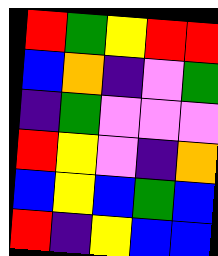[["red", "green", "yellow", "red", "red"], ["blue", "orange", "indigo", "violet", "green"], ["indigo", "green", "violet", "violet", "violet"], ["red", "yellow", "violet", "indigo", "orange"], ["blue", "yellow", "blue", "green", "blue"], ["red", "indigo", "yellow", "blue", "blue"]]